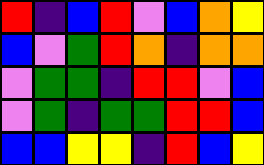[["red", "indigo", "blue", "red", "violet", "blue", "orange", "yellow"], ["blue", "violet", "green", "red", "orange", "indigo", "orange", "orange"], ["violet", "green", "green", "indigo", "red", "red", "violet", "blue"], ["violet", "green", "indigo", "green", "green", "red", "red", "blue"], ["blue", "blue", "yellow", "yellow", "indigo", "red", "blue", "yellow"]]